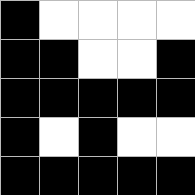[["black", "white", "white", "white", "white"], ["black", "black", "white", "white", "black"], ["black", "black", "black", "black", "black"], ["black", "white", "black", "white", "white"], ["black", "black", "black", "black", "black"]]